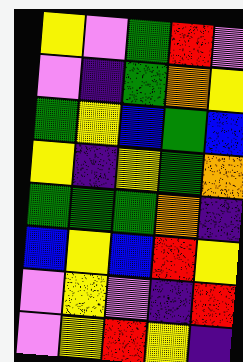[["yellow", "violet", "green", "red", "violet"], ["violet", "indigo", "green", "orange", "yellow"], ["green", "yellow", "blue", "green", "blue"], ["yellow", "indigo", "yellow", "green", "orange"], ["green", "green", "green", "orange", "indigo"], ["blue", "yellow", "blue", "red", "yellow"], ["violet", "yellow", "violet", "indigo", "red"], ["violet", "yellow", "red", "yellow", "indigo"]]